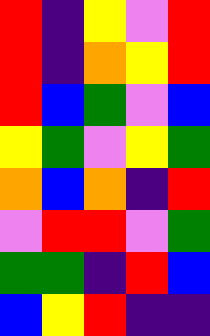[["red", "indigo", "yellow", "violet", "red"], ["red", "indigo", "orange", "yellow", "red"], ["red", "blue", "green", "violet", "blue"], ["yellow", "green", "violet", "yellow", "green"], ["orange", "blue", "orange", "indigo", "red"], ["violet", "red", "red", "violet", "green"], ["green", "green", "indigo", "red", "blue"], ["blue", "yellow", "red", "indigo", "indigo"]]